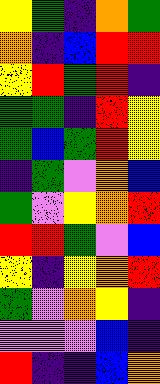[["yellow", "green", "indigo", "orange", "green"], ["orange", "indigo", "blue", "red", "red"], ["yellow", "red", "green", "red", "indigo"], ["green", "green", "indigo", "red", "yellow"], ["green", "blue", "green", "red", "yellow"], ["indigo", "green", "violet", "orange", "blue"], ["green", "violet", "yellow", "orange", "red"], ["red", "red", "green", "violet", "blue"], ["yellow", "indigo", "yellow", "orange", "red"], ["green", "violet", "orange", "yellow", "indigo"], ["violet", "violet", "violet", "blue", "indigo"], ["red", "indigo", "indigo", "blue", "orange"]]